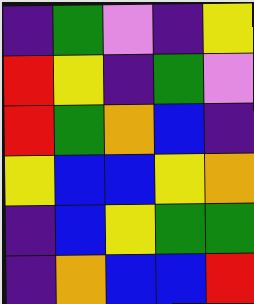[["indigo", "green", "violet", "indigo", "yellow"], ["red", "yellow", "indigo", "green", "violet"], ["red", "green", "orange", "blue", "indigo"], ["yellow", "blue", "blue", "yellow", "orange"], ["indigo", "blue", "yellow", "green", "green"], ["indigo", "orange", "blue", "blue", "red"]]